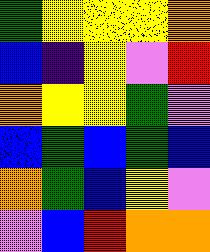[["green", "yellow", "yellow", "yellow", "orange"], ["blue", "indigo", "yellow", "violet", "red"], ["orange", "yellow", "yellow", "green", "violet"], ["blue", "green", "blue", "green", "blue"], ["orange", "green", "blue", "yellow", "violet"], ["violet", "blue", "red", "orange", "orange"]]